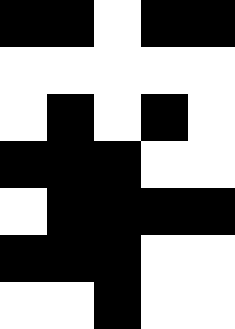[["black", "black", "white", "black", "black"], ["white", "white", "white", "white", "white"], ["white", "black", "white", "black", "white"], ["black", "black", "black", "white", "white"], ["white", "black", "black", "black", "black"], ["black", "black", "black", "white", "white"], ["white", "white", "black", "white", "white"]]